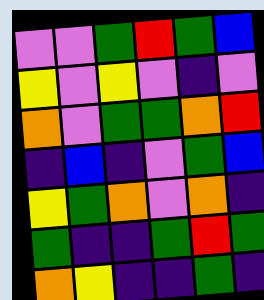[["violet", "violet", "green", "red", "green", "blue"], ["yellow", "violet", "yellow", "violet", "indigo", "violet"], ["orange", "violet", "green", "green", "orange", "red"], ["indigo", "blue", "indigo", "violet", "green", "blue"], ["yellow", "green", "orange", "violet", "orange", "indigo"], ["green", "indigo", "indigo", "green", "red", "green"], ["orange", "yellow", "indigo", "indigo", "green", "indigo"]]